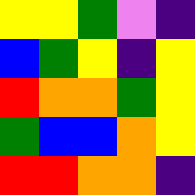[["yellow", "yellow", "green", "violet", "indigo"], ["blue", "green", "yellow", "indigo", "yellow"], ["red", "orange", "orange", "green", "yellow"], ["green", "blue", "blue", "orange", "yellow"], ["red", "red", "orange", "orange", "indigo"]]